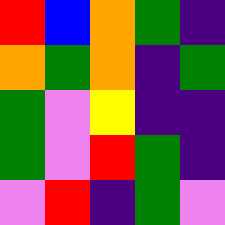[["red", "blue", "orange", "green", "indigo"], ["orange", "green", "orange", "indigo", "green"], ["green", "violet", "yellow", "indigo", "indigo"], ["green", "violet", "red", "green", "indigo"], ["violet", "red", "indigo", "green", "violet"]]